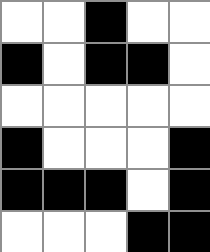[["white", "white", "black", "white", "white"], ["black", "white", "black", "black", "white"], ["white", "white", "white", "white", "white"], ["black", "white", "white", "white", "black"], ["black", "black", "black", "white", "black"], ["white", "white", "white", "black", "black"]]